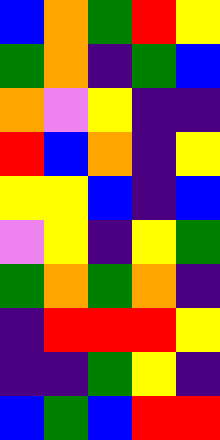[["blue", "orange", "green", "red", "yellow"], ["green", "orange", "indigo", "green", "blue"], ["orange", "violet", "yellow", "indigo", "indigo"], ["red", "blue", "orange", "indigo", "yellow"], ["yellow", "yellow", "blue", "indigo", "blue"], ["violet", "yellow", "indigo", "yellow", "green"], ["green", "orange", "green", "orange", "indigo"], ["indigo", "red", "red", "red", "yellow"], ["indigo", "indigo", "green", "yellow", "indigo"], ["blue", "green", "blue", "red", "red"]]